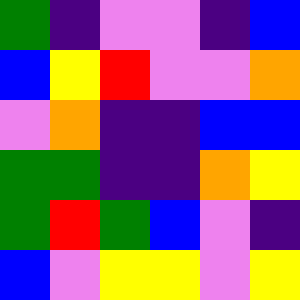[["green", "indigo", "violet", "violet", "indigo", "blue"], ["blue", "yellow", "red", "violet", "violet", "orange"], ["violet", "orange", "indigo", "indigo", "blue", "blue"], ["green", "green", "indigo", "indigo", "orange", "yellow"], ["green", "red", "green", "blue", "violet", "indigo"], ["blue", "violet", "yellow", "yellow", "violet", "yellow"]]